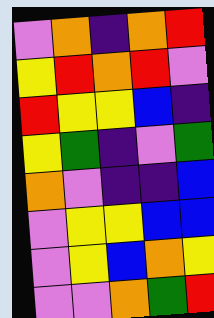[["violet", "orange", "indigo", "orange", "red"], ["yellow", "red", "orange", "red", "violet"], ["red", "yellow", "yellow", "blue", "indigo"], ["yellow", "green", "indigo", "violet", "green"], ["orange", "violet", "indigo", "indigo", "blue"], ["violet", "yellow", "yellow", "blue", "blue"], ["violet", "yellow", "blue", "orange", "yellow"], ["violet", "violet", "orange", "green", "red"]]